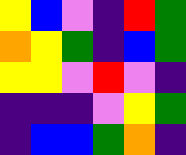[["yellow", "blue", "violet", "indigo", "red", "green"], ["orange", "yellow", "green", "indigo", "blue", "green"], ["yellow", "yellow", "violet", "red", "violet", "indigo"], ["indigo", "indigo", "indigo", "violet", "yellow", "green"], ["indigo", "blue", "blue", "green", "orange", "indigo"]]